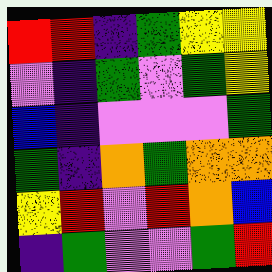[["red", "red", "indigo", "green", "yellow", "yellow"], ["violet", "indigo", "green", "violet", "green", "yellow"], ["blue", "indigo", "violet", "violet", "violet", "green"], ["green", "indigo", "orange", "green", "orange", "orange"], ["yellow", "red", "violet", "red", "orange", "blue"], ["indigo", "green", "violet", "violet", "green", "red"]]